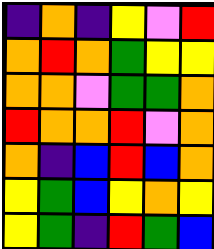[["indigo", "orange", "indigo", "yellow", "violet", "red"], ["orange", "red", "orange", "green", "yellow", "yellow"], ["orange", "orange", "violet", "green", "green", "orange"], ["red", "orange", "orange", "red", "violet", "orange"], ["orange", "indigo", "blue", "red", "blue", "orange"], ["yellow", "green", "blue", "yellow", "orange", "yellow"], ["yellow", "green", "indigo", "red", "green", "blue"]]